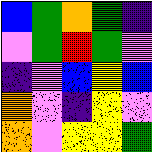[["blue", "green", "orange", "green", "indigo"], ["violet", "green", "red", "green", "violet"], ["indigo", "violet", "blue", "yellow", "blue"], ["orange", "violet", "indigo", "yellow", "violet"], ["orange", "violet", "yellow", "yellow", "green"]]